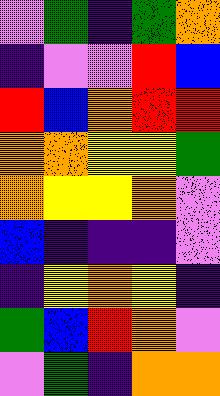[["violet", "green", "indigo", "green", "orange"], ["indigo", "violet", "violet", "red", "blue"], ["red", "blue", "orange", "red", "red"], ["orange", "orange", "yellow", "yellow", "green"], ["orange", "yellow", "yellow", "orange", "violet"], ["blue", "indigo", "indigo", "indigo", "violet"], ["indigo", "yellow", "orange", "yellow", "indigo"], ["green", "blue", "red", "orange", "violet"], ["violet", "green", "indigo", "orange", "orange"]]